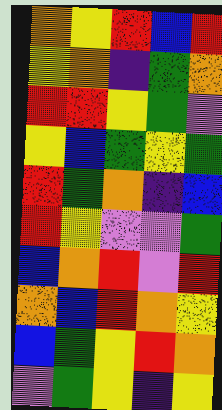[["orange", "yellow", "red", "blue", "red"], ["yellow", "orange", "indigo", "green", "orange"], ["red", "red", "yellow", "green", "violet"], ["yellow", "blue", "green", "yellow", "green"], ["red", "green", "orange", "indigo", "blue"], ["red", "yellow", "violet", "violet", "green"], ["blue", "orange", "red", "violet", "red"], ["orange", "blue", "red", "orange", "yellow"], ["blue", "green", "yellow", "red", "orange"], ["violet", "green", "yellow", "indigo", "yellow"]]